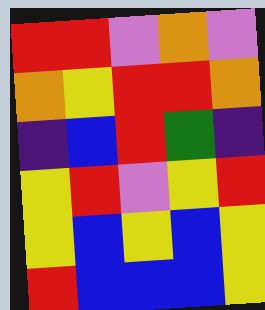[["red", "red", "violet", "orange", "violet"], ["orange", "yellow", "red", "red", "orange"], ["indigo", "blue", "red", "green", "indigo"], ["yellow", "red", "violet", "yellow", "red"], ["yellow", "blue", "yellow", "blue", "yellow"], ["red", "blue", "blue", "blue", "yellow"]]